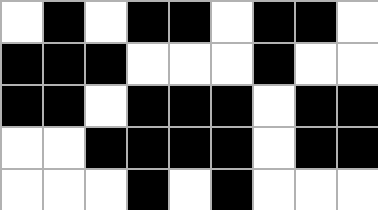[["white", "black", "white", "black", "black", "white", "black", "black", "white"], ["black", "black", "black", "white", "white", "white", "black", "white", "white"], ["black", "black", "white", "black", "black", "black", "white", "black", "black"], ["white", "white", "black", "black", "black", "black", "white", "black", "black"], ["white", "white", "white", "black", "white", "black", "white", "white", "white"]]